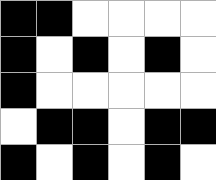[["black", "black", "white", "white", "white", "white"], ["black", "white", "black", "white", "black", "white"], ["black", "white", "white", "white", "white", "white"], ["white", "black", "black", "white", "black", "black"], ["black", "white", "black", "white", "black", "white"]]